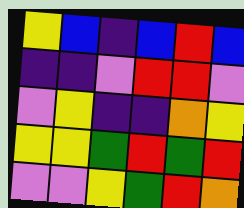[["yellow", "blue", "indigo", "blue", "red", "blue"], ["indigo", "indigo", "violet", "red", "red", "violet"], ["violet", "yellow", "indigo", "indigo", "orange", "yellow"], ["yellow", "yellow", "green", "red", "green", "red"], ["violet", "violet", "yellow", "green", "red", "orange"]]